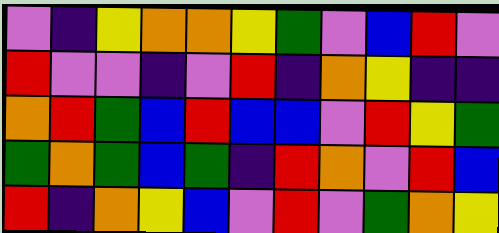[["violet", "indigo", "yellow", "orange", "orange", "yellow", "green", "violet", "blue", "red", "violet"], ["red", "violet", "violet", "indigo", "violet", "red", "indigo", "orange", "yellow", "indigo", "indigo"], ["orange", "red", "green", "blue", "red", "blue", "blue", "violet", "red", "yellow", "green"], ["green", "orange", "green", "blue", "green", "indigo", "red", "orange", "violet", "red", "blue"], ["red", "indigo", "orange", "yellow", "blue", "violet", "red", "violet", "green", "orange", "yellow"]]